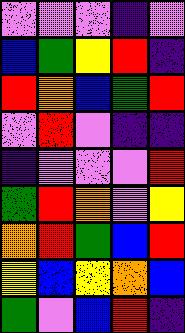[["violet", "violet", "violet", "indigo", "violet"], ["blue", "green", "yellow", "red", "indigo"], ["red", "orange", "blue", "green", "red"], ["violet", "red", "violet", "indigo", "indigo"], ["indigo", "violet", "violet", "violet", "red"], ["green", "red", "orange", "violet", "yellow"], ["orange", "red", "green", "blue", "red"], ["yellow", "blue", "yellow", "orange", "blue"], ["green", "violet", "blue", "red", "indigo"]]